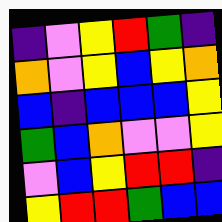[["indigo", "violet", "yellow", "red", "green", "indigo"], ["orange", "violet", "yellow", "blue", "yellow", "orange"], ["blue", "indigo", "blue", "blue", "blue", "yellow"], ["green", "blue", "orange", "violet", "violet", "yellow"], ["violet", "blue", "yellow", "red", "red", "indigo"], ["yellow", "red", "red", "green", "blue", "blue"]]